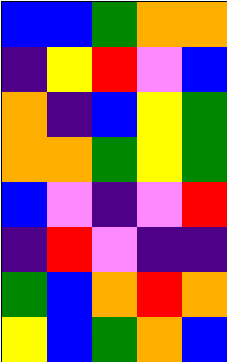[["blue", "blue", "green", "orange", "orange"], ["indigo", "yellow", "red", "violet", "blue"], ["orange", "indigo", "blue", "yellow", "green"], ["orange", "orange", "green", "yellow", "green"], ["blue", "violet", "indigo", "violet", "red"], ["indigo", "red", "violet", "indigo", "indigo"], ["green", "blue", "orange", "red", "orange"], ["yellow", "blue", "green", "orange", "blue"]]